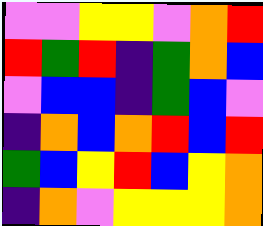[["violet", "violet", "yellow", "yellow", "violet", "orange", "red"], ["red", "green", "red", "indigo", "green", "orange", "blue"], ["violet", "blue", "blue", "indigo", "green", "blue", "violet"], ["indigo", "orange", "blue", "orange", "red", "blue", "red"], ["green", "blue", "yellow", "red", "blue", "yellow", "orange"], ["indigo", "orange", "violet", "yellow", "yellow", "yellow", "orange"]]